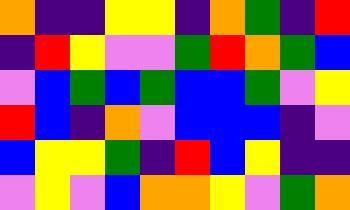[["orange", "indigo", "indigo", "yellow", "yellow", "indigo", "orange", "green", "indigo", "red"], ["indigo", "red", "yellow", "violet", "violet", "green", "red", "orange", "green", "blue"], ["violet", "blue", "green", "blue", "green", "blue", "blue", "green", "violet", "yellow"], ["red", "blue", "indigo", "orange", "violet", "blue", "blue", "blue", "indigo", "violet"], ["blue", "yellow", "yellow", "green", "indigo", "red", "blue", "yellow", "indigo", "indigo"], ["violet", "yellow", "violet", "blue", "orange", "orange", "yellow", "violet", "green", "orange"]]